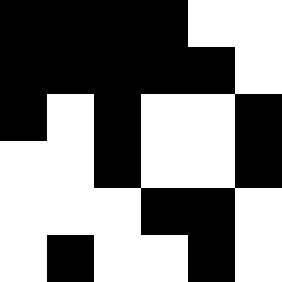[["black", "black", "black", "black", "white", "white"], ["black", "black", "black", "black", "black", "white"], ["black", "white", "black", "white", "white", "black"], ["white", "white", "black", "white", "white", "black"], ["white", "white", "white", "black", "black", "white"], ["white", "black", "white", "white", "black", "white"]]